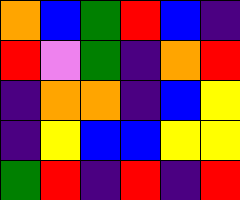[["orange", "blue", "green", "red", "blue", "indigo"], ["red", "violet", "green", "indigo", "orange", "red"], ["indigo", "orange", "orange", "indigo", "blue", "yellow"], ["indigo", "yellow", "blue", "blue", "yellow", "yellow"], ["green", "red", "indigo", "red", "indigo", "red"]]